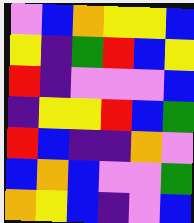[["violet", "blue", "orange", "yellow", "yellow", "blue"], ["yellow", "indigo", "green", "red", "blue", "yellow"], ["red", "indigo", "violet", "violet", "violet", "blue"], ["indigo", "yellow", "yellow", "red", "blue", "green"], ["red", "blue", "indigo", "indigo", "orange", "violet"], ["blue", "orange", "blue", "violet", "violet", "green"], ["orange", "yellow", "blue", "indigo", "violet", "blue"]]